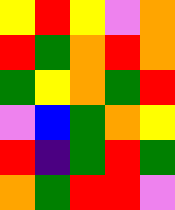[["yellow", "red", "yellow", "violet", "orange"], ["red", "green", "orange", "red", "orange"], ["green", "yellow", "orange", "green", "red"], ["violet", "blue", "green", "orange", "yellow"], ["red", "indigo", "green", "red", "green"], ["orange", "green", "red", "red", "violet"]]